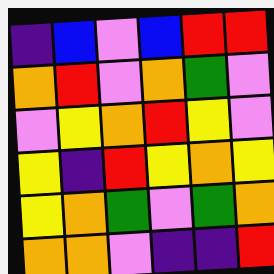[["indigo", "blue", "violet", "blue", "red", "red"], ["orange", "red", "violet", "orange", "green", "violet"], ["violet", "yellow", "orange", "red", "yellow", "violet"], ["yellow", "indigo", "red", "yellow", "orange", "yellow"], ["yellow", "orange", "green", "violet", "green", "orange"], ["orange", "orange", "violet", "indigo", "indigo", "red"]]